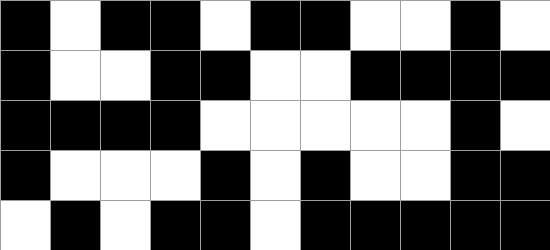[["black", "white", "black", "black", "white", "black", "black", "white", "white", "black", "white"], ["black", "white", "white", "black", "black", "white", "white", "black", "black", "black", "black"], ["black", "black", "black", "black", "white", "white", "white", "white", "white", "black", "white"], ["black", "white", "white", "white", "black", "white", "black", "white", "white", "black", "black"], ["white", "black", "white", "black", "black", "white", "black", "black", "black", "black", "black"]]